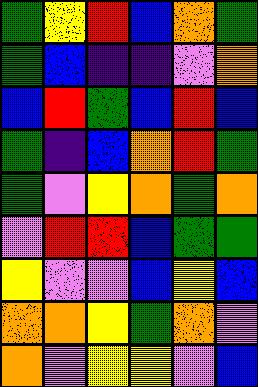[["green", "yellow", "red", "blue", "orange", "green"], ["green", "blue", "indigo", "indigo", "violet", "orange"], ["blue", "red", "green", "blue", "red", "blue"], ["green", "indigo", "blue", "orange", "red", "green"], ["green", "violet", "yellow", "orange", "green", "orange"], ["violet", "red", "red", "blue", "green", "green"], ["yellow", "violet", "violet", "blue", "yellow", "blue"], ["orange", "orange", "yellow", "green", "orange", "violet"], ["orange", "violet", "yellow", "yellow", "violet", "blue"]]